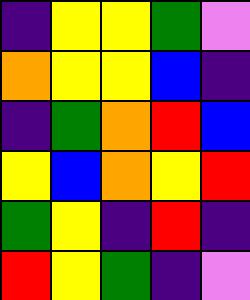[["indigo", "yellow", "yellow", "green", "violet"], ["orange", "yellow", "yellow", "blue", "indigo"], ["indigo", "green", "orange", "red", "blue"], ["yellow", "blue", "orange", "yellow", "red"], ["green", "yellow", "indigo", "red", "indigo"], ["red", "yellow", "green", "indigo", "violet"]]